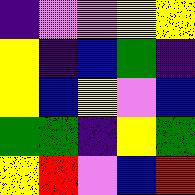[["indigo", "violet", "violet", "yellow", "yellow"], ["yellow", "indigo", "blue", "green", "indigo"], ["yellow", "blue", "yellow", "violet", "blue"], ["green", "green", "indigo", "yellow", "green"], ["yellow", "red", "violet", "blue", "red"]]